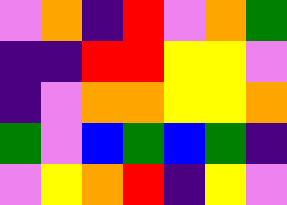[["violet", "orange", "indigo", "red", "violet", "orange", "green"], ["indigo", "indigo", "red", "red", "yellow", "yellow", "violet"], ["indigo", "violet", "orange", "orange", "yellow", "yellow", "orange"], ["green", "violet", "blue", "green", "blue", "green", "indigo"], ["violet", "yellow", "orange", "red", "indigo", "yellow", "violet"]]